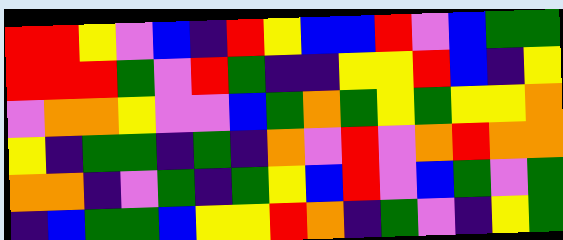[["red", "red", "yellow", "violet", "blue", "indigo", "red", "yellow", "blue", "blue", "red", "violet", "blue", "green", "green"], ["red", "red", "red", "green", "violet", "red", "green", "indigo", "indigo", "yellow", "yellow", "red", "blue", "indigo", "yellow"], ["violet", "orange", "orange", "yellow", "violet", "violet", "blue", "green", "orange", "green", "yellow", "green", "yellow", "yellow", "orange"], ["yellow", "indigo", "green", "green", "indigo", "green", "indigo", "orange", "violet", "red", "violet", "orange", "red", "orange", "orange"], ["orange", "orange", "indigo", "violet", "green", "indigo", "green", "yellow", "blue", "red", "violet", "blue", "green", "violet", "green"], ["indigo", "blue", "green", "green", "blue", "yellow", "yellow", "red", "orange", "indigo", "green", "violet", "indigo", "yellow", "green"]]